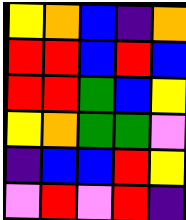[["yellow", "orange", "blue", "indigo", "orange"], ["red", "red", "blue", "red", "blue"], ["red", "red", "green", "blue", "yellow"], ["yellow", "orange", "green", "green", "violet"], ["indigo", "blue", "blue", "red", "yellow"], ["violet", "red", "violet", "red", "indigo"]]